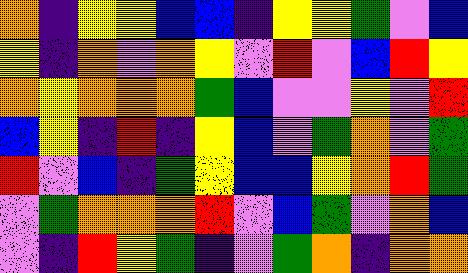[["orange", "indigo", "yellow", "yellow", "blue", "blue", "indigo", "yellow", "yellow", "green", "violet", "blue"], ["yellow", "indigo", "orange", "violet", "orange", "yellow", "violet", "red", "violet", "blue", "red", "yellow"], ["orange", "yellow", "orange", "orange", "orange", "green", "blue", "violet", "violet", "yellow", "violet", "red"], ["blue", "yellow", "indigo", "red", "indigo", "yellow", "blue", "violet", "green", "orange", "violet", "green"], ["red", "violet", "blue", "indigo", "green", "yellow", "blue", "blue", "yellow", "orange", "red", "green"], ["violet", "green", "orange", "orange", "orange", "red", "violet", "blue", "green", "violet", "orange", "blue"], ["violet", "indigo", "red", "yellow", "green", "indigo", "violet", "green", "orange", "indigo", "orange", "orange"]]